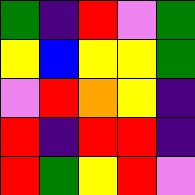[["green", "indigo", "red", "violet", "green"], ["yellow", "blue", "yellow", "yellow", "green"], ["violet", "red", "orange", "yellow", "indigo"], ["red", "indigo", "red", "red", "indigo"], ["red", "green", "yellow", "red", "violet"]]